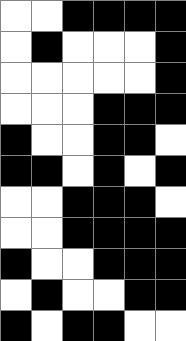[["white", "white", "black", "black", "black", "black"], ["white", "black", "white", "white", "white", "black"], ["white", "white", "white", "white", "white", "black"], ["white", "white", "white", "black", "black", "black"], ["black", "white", "white", "black", "black", "white"], ["black", "black", "white", "black", "white", "black"], ["white", "white", "black", "black", "black", "white"], ["white", "white", "black", "black", "black", "black"], ["black", "white", "white", "black", "black", "black"], ["white", "black", "white", "white", "black", "black"], ["black", "white", "black", "black", "white", "white"]]